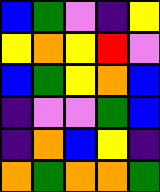[["blue", "green", "violet", "indigo", "yellow"], ["yellow", "orange", "yellow", "red", "violet"], ["blue", "green", "yellow", "orange", "blue"], ["indigo", "violet", "violet", "green", "blue"], ["indigo", "orange", "blue", "yellow", "indigo"], ["orange", "green", "orange", "orange", "green"]]